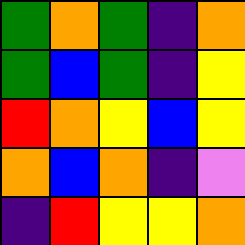[["green", "orange", "green", "indigo", "orange"], ["green", "blue", "green", "indigo", "yellow"], ["red", "orange", "yellow", "blue", "yellow"], ["orange", "blue", "orange", "indigo", "violet"], ["indigo", "red", "yellow", "yellow", "orange"]]